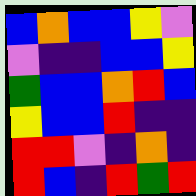[["blue", "orange", "blue", "blue", "yellow", "violet"], ["violet", "indigo", "indigo", "blue", "blue", "yellow"], ["green", "blue", "blue", "orange", "red", "blue"], ["yellow", "blue", "blue", "red", "indigo", "indigo"], ["red", "red", "violet", "indigo", "orange", "indigo"], ["red", "blue", "indigo", "red", "green", "red"]]